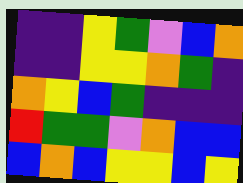[["indigo", "indigo", "yellow", "green", "violet", "blue", "orange"], ["indigo", "indigo", "yellow", "yellow", "orange", "green", "indigo"], ["orange", "yellow", "blue", "green", "indigo", "indigo", "indigo"], ["red", "green", "green", "violet", "orange", "blue", "blue"], ["blue", "orange", "blue", "yellow", "yellow", "blue", "yellow"]]